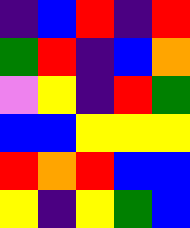[["indigo", "blue", "red", "indigo", "red"], ["green", "red", "indigo", "blue", "orange"], ["violet", "yellow", "indigo", "red", "green"], ["blue", "blue", "yellow", "yellow", "yellow"], ["red", "orange", "red", "blue", "blue"], ["yellow", "indigo", "yellow", "green", "blue"]]